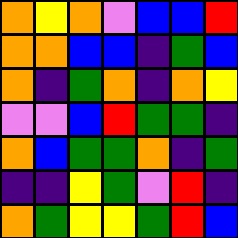[["orange", "yellow", "orange", "violet", "blue", "blue", "red"], ["orange", "orange", "blue", "blue", "indigo", "green", "blue"], ["orange", "indigo", "green", "orange", "indigo", "orange", "yellow"], ["violet", "violet", "blue", "red", "green", "green", "indigo"], ["orange", "blue", "green", "green", "orange", "indigo", "green"], ["indigo", "indigo", "yellow", "green", "violet", "red", "indigo"], ["orange", "green", "yellow", "yellow", "green", "red", "blue"]]